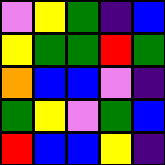[["violet", "yellow", "green", "indigo", "blue"], ["yellow", "green", "green", "red", "green"], ["orange", "blue", "blue", "violet", "indigo"], ["green", "yellow", "violet", "green", "blue"], ["red", "blue", "blue", "yellow", "indigo"]]